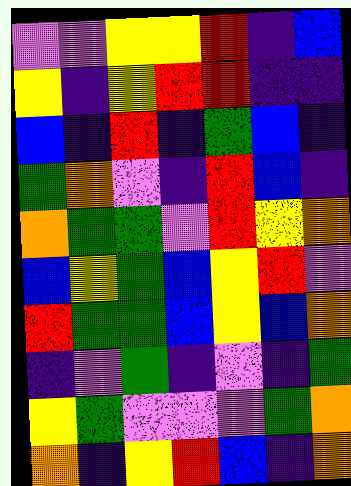[["violet", "violet", "yellow", "yellow", "red", "indigo", "blue"], ["yellow", "indigo", "yellow", "red", "red", "indigo", "indigo"], ["blue", "indigo", "red", "indigo", "green", "blue", "indigo"], ["green", "orange", "violet", "indigo", "red", "blue", "indigo"], ["orange", "green", "green", "violet", "red", "yellow", "orange"], ["blue", "yellow", "green", "blue", "yellow", "red", "violet"], ["red", "green", "green", "blue", "yellow", "blue", "orange"], ["indigo", "violet", "green", "indigo", "violet", "indigo", "green"], ["yellow", "green", "violet", "violet", "violet", "green", "orange"], ["orange", "indigo", "yellow", "red", "blue", "indigo", "orange"]]